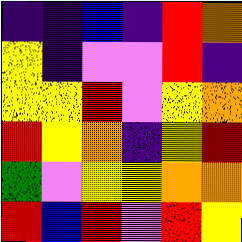[["indigo", "indigo", "blue", "indigo", "red", "orange"], ["yellow", "indigo", "violet", "violet", "red", "indigo"], ["yellow", "yellow", "red", "violet", "yellow", "orange"], ["red", "yellow", "orange", "indigo", "yellow", "red"], ["green", "violet", "yellow", "yellow", "orange", "orange"], ["red", "blue", "red", "violet", "red", "yellow"]]